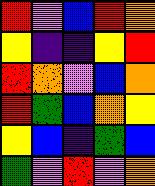[["red", "violet", "blue", "red", "orange"], ["yellow", "indigo", "indigo", "yellow", "red"], ["red", "orange", "violet", "blue", "orange"], ["red", "green", "blue", "orange", "yellow"], ["yellow", "blue", "indigo", "green", "blue"], ["green", "violet", "red", "violet", "orange"]]